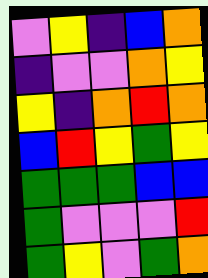[["violet", "yellow", "indigo", "blue", "orange"], ["indigo", "violet", "violet", "orange", "yellow"], ["yellow", "indigo", "orange", "red", "orange"], ["blue", "red", "yellow", "green", "yellow"], ["green", "green", "green", "blue", "blue"], ["green", "violet", "violet", "violet", "red"], ["green", "yellow", "violet", "green", "orange"]]